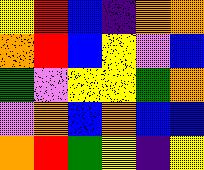[["yellow", "red", "blue", "indigo", "orange", "orange"], ["orange", "red", "blue", "yellow", "violet", "blue"], ["green", "violet", "yellow", "yellow", "green", "orange"], ["violet", "orange", "blue", "orange", "blue", "blue"], ["orange", "red", "green", "yellow", "indigo", "yellow"]]